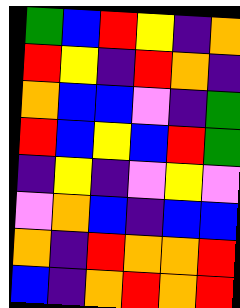[["green", "blue", "red", "yellow", "indigo", "orange"], ["red", "yellow", "indigo", "red", "orange", "indigo"], ["orange", "blue", "blue", "violet", "indigo", "green"], ["red", "blue", "yellow", "blue", "red", "green"], ["indigo", "yellow", "indigo", "violet", "yellow", "violet"], ["violet", "orange", "blue", "indigo", "blue", "blue"], ["orange", "indigo", "red", "orange", "orange", "red"], ["blue", "indigo", "orange", "red", "orange", "red"]]